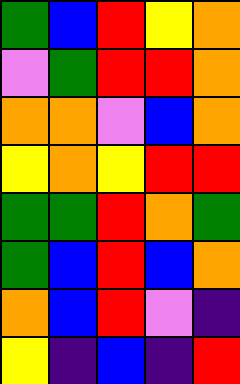[["green", "blue", "red", "yellow", "orange"], ["violet", "green", "red", "red", "orange"], ["orange", "orange", "violet", "blue", "orange"], ["yellow", "orange", "yellow", "red", "red"], ["green", "green", "red", "orange", "green"], ["green", "blue", "red", "blue", "orange"], ["orange", "blue", "red", "violet", "indigo"], ["yellow", "indigo", "blue", "indigo", "red"]]